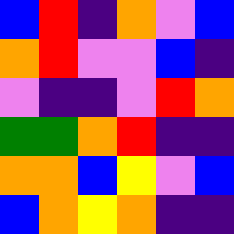[["blue", "red", "indigo", "orange", "violet", "blue"], ["orange", "red", "violet", "violet", "blue", "indigo"], ["violet", "indigo", "indigo", "violet", "red", "orange"], ["green", "green", "orange", "red", "indigo", "indigo"], ["orange", "orange", "blue", "yellow", "violet", "blue"], ["blue", "orange", "yellow", "orange", "indigo", "indigo"]]